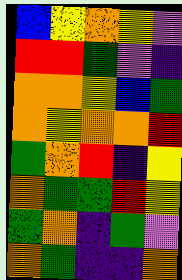[["blue", "yellow", "orange", "yellow", "violet"], ["red", "red", "green", "violet", "indigo"], ["orange", "orange", "yellow", "blue", "green"], ["orange", "yellow", "orange", "orange", "red"], ["green", "orange", "red", "indigo", "yellow"], ["orange", "green", "green", "red", "yellow"], ["green", "orange", "indigo", "green", "violet"], ["orange", "green", "indigo", "indigo", "orange"]]